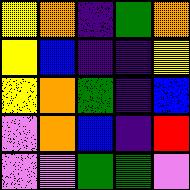[["yellow", "orange", "indigo", "green", "orange"], ["yellow", "blue", "indigo", "indigo", "yellow"], ["yellow", "orange", "green", "indigo", "blue"], ["violet", "orange", "blue", "indigo", "red"], ["violet", "violet", "green", "green", "violet"]]